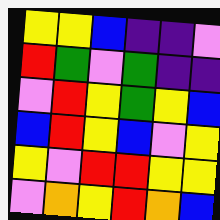[["yellow", "yellow", "blue", "indigo", "indigo", "violet"], ["red", "green", "violet", "green", "indigo", "indigo"], ["violet", "red", "yellow", "green", "yellow", "blue"], ["blue", "red", "yellow", "blue", "violet", "yellow"], ["yellow", "violet", "red", "red", "yellow", "yellow"], ["violet", "orange", "yellow", "red", "orange", "blue"]]